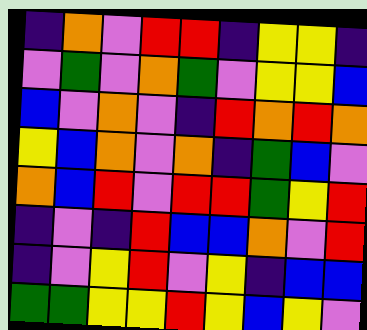[["indigo", "orange", "violet", "red", "red", "indigo", "yellow", "yellow", "indigo"], ["violet", "green", "violet", "orange", "green", "violet", "yellow", "yellow", "blue"], ["blue", "violet", "orange", "violet", "indigo", "red", "orange", "red", "orange"], ["yellow", "blue", "orange", "violet", "orange", "indigo", "green", "blue", "violet"], ["orange", "blue", "red", "violet", "red", "red", "green", "yellow", "red"], ["indigo", "violet", "indigo", "red", "blue", "blue", "orange", "violet", "red"], ["indigo", "violet", "yellow", "red", "violet", "yellow", "indigo", "blue", "blue"], ["green", "green", "yellow", "yellow", "red", "yellow", "blue", "yellow", "violet"]]